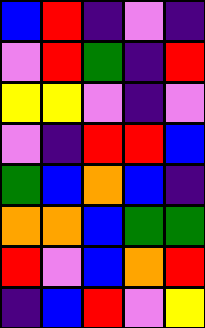[["blue", "red", "indigo", "violet", "indigo"], ["violet", "red", "green", "indigo", "red"], ["yellow", "yellow", "violet", "indigo", "violet"], ["violet", "indigo", "red", "red", "blue"], ["green", "blue", "orange", "blue", "indigo"], ["orange", "orange", "blue", "green", "green"], ["red", "violet", "blue", "orange", "red"], ["indigo", "blue", "red", "violet", "yellow"]]